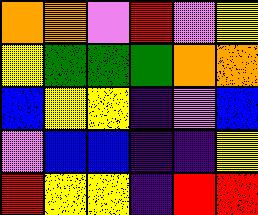[["orange", "orange", "violet", "red", "violet", "yellow"], ["yellow", "green", "green", "green", "orange", "orange"], ["blue", "yellow", "yellow", "indigo", "violet", "blue"], ["violet", "blue", "blue", "indigo", "indigo", "yellow"], ["red", "yellow", "yellow", "indigo", "red", "red"]]